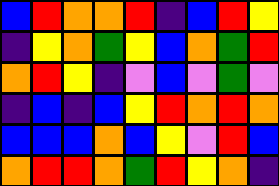[["blue", "red", "orange", "orange", "red", "indigo", "blue", "red", "yellow"], ["indigo", "yellow", "orange", "green", "yellow", "blue", "orange", "green", "red"], ["orange", "red", "yellow", "indigo", "violet", "blue", "violet", "green", "violet"], ["indigo", "blue", "indigo", "blue", "yellow", "red", "orange", "red", "orange"], ["blue", "blue", "blue", "orange", "blue", "yellow", "violet", "red", "blue"], ["orange", "red", "red", "orange", "green", "red", "yellow", "orange", "indigo"]]